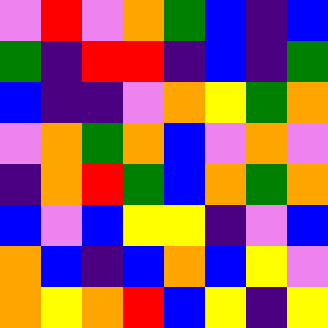[["violet", "red", "violet", "orange", "green", "blue", "indigo", "blue"], ["green", "indigo", "red", "red", "indigo", "blue", "indigo", "green"], ["blue", "indigo", "indigo", "violet", "orange", "yellow", "green", "orange"], ["violet", "orange", "green", "orange", "blue", "violet", "orange", "violet"], ["indigo", "orange", "red", "green", "blue", "orange", "green", "orange"], ["blue", "violet", "blue", "yellow", "yellow", "indigo", "violet", "blue"], ["orange", "blue", "indigo", "blue", "orange", "blue", "yellow", "violet"], ["orange", "yellow", "orange", "red", "blue", "yellow", "indigo", "yellow"]]